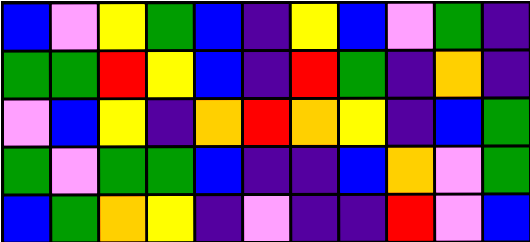[["blue", "violet", "yellow", "green", "blue", "indigo", "yellow", "blue", "violet", "green", "indigo"], ["green", "green", "red", "yellow", "blue", "indigo", "red", "green", "indigo", "orange", "indigo"], ["violet", "blue", "yellow", "indigo", "orange", "red", "orange", "yellow", "indigo", "blue", "green"], ["green", "violet", "green", "green", "blue", "indigo", "indigo", "blue", "orange", "violet", "green"], ["blue", "green", "orange", "yellow", "indigo", "violet", "indigo", "indigo", "red", "violet", "blue"]]